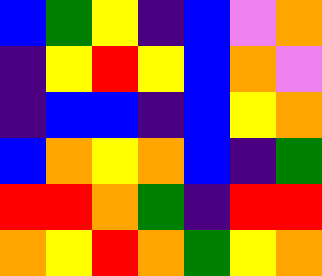[["blue", "green", "yellow", "indigo", "blue", "violet", "orange"], ["indigo", "yellow", "red", "yellow", "blue", "orange", "violet"], ["indigo", "blue", "blue", "indigo", "blue", "yellow", "orange"], ["blue", "orange", "yellow", "orange", "blue", "indigo", "green"], ["red", "red", "orange", "green", "indigo", "red", "red"], ["orange", "yellow", "red", "orange", "green", "yellow", "orange"]]